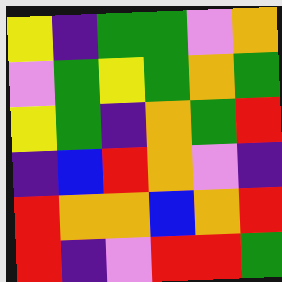[["yellow", "indigo", "green", "green", "violet", "orange"], ["violet", "green", "yellow", "green", "orange", "green"], ["yellow", "green", "indigo", "orange", "green", "red"], ["indigo", "blue", "red", "orange", "violet", "indigo"], ["red", "orange", "orange", "blue", "orange", "red"], ["red", "indigo", "violet", "red", "red", "green"]]